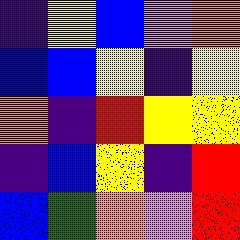[["indigo", "yellow", "blue", "violet", "orange"], ["blue", "blue", "yellow", "indigo", "yellow"], ["orange", "indigo", "red", "yellow", "yellow"], ["indigo", "blue", "yellow", "indigo", "red"], ["blue", "green", "orange", "violet", "red"]]